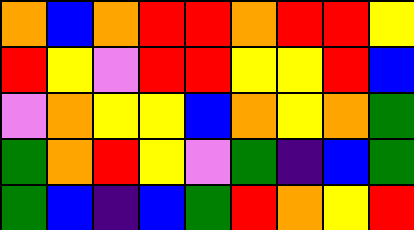[["orange", "blue", "orange", "red", "red", "orange", "red", "red", "yellow"], ["red", "yellow", "violet", "red", "red", "yellow", "yellow", "red", "blue"], ["violet", "orange", "yellow", "yellow", "blue", "orange", "yellow", "orange", "green"], ["green", "orange", "red", "yellow", "violet", "green", "indigo", "blue", "green"], ["green", "blue", "indigo", "blue", "green", "red", "orange", "yellow", "red"]]